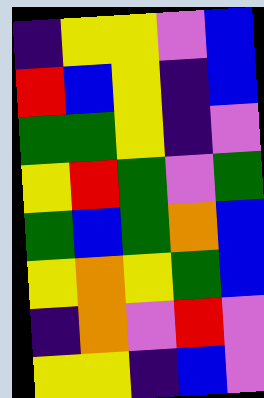[["indigo", "yellow", "yellow", "violet", "blue"], ["red", "blue", "yellow", "indigo", "blue"], ["green", "green", "yellow", "indigo", "violet"], ["yellow", "red", "green", "violet", "green"], ["green", "blue", "green", "orange", "blue"], ["yellow", "orange", "yellow", "green", "blue"], ["indigo", "orange", "violet", "red", "violet"], ["yellow", "yellow", "indigo", "blue", "violet"]]